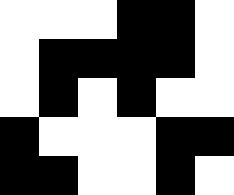[["white", "white", "white", "black", "black", "white"], ["white", "black", "black", "black", "black", "white"], ["white", "black", "white", "black", "white", "white"], ["black", "white", "white", "white", "black", "black"], ["black", "black", "white", "white", "black", "white"]]